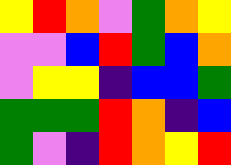[["yellow", "red", "orange", "violet", "green", "orange", "yellow"], ["violet", "violet", "blue", "red", "green", "blue", "orange"], ["violet", "yellow", "yellow", "indigo", "blue", "blue", "green"], ["green", "green", "green", "red", "orange", "indigo", "blue"], ["green", "violet", "indigo", "red", "orange", "yellow", "red"]]